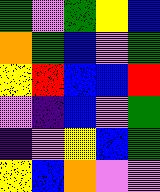[["green", "violet", "green", "yellow", "blue"], ["orange", "green", "blue", "violet", "green"], ["yellow", "red", "blue", "blue", "red"], ["violet", "indigo", "blue", "violet", "green"], ["indigo", "violet", "yellow", "blue", "green"], ["yellow", "blue", "orange", "violet", "violet"]]